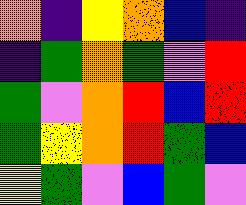[["orange", "indigo", "yellow", "orange", "blue", "indigo"], ["indigo", "green", "orange", "green", "violet", "red"], ["green", "violet", "orange", "red", "blue", "red"], ["green", "yellow", "orange", "red", "green", "blue"], ["yellow", "green", "violet", "blue", "green", "violet"]]